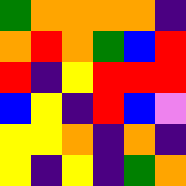[["green", "orange", "orange", "orange", "orange", "indigo"], ["orange", "red", "orange", "green", "blue", "red"], ["red", "indigo", "yellow", "red", "red", "red"], ["blue", "yellow", "indigo", "red", "blue", "violet"], ["yellow", "yellow", "orange", "indigo", "orange", "indigo"], ["yellow", "indigo", "yellow", "indigo", "green", "orange"]]